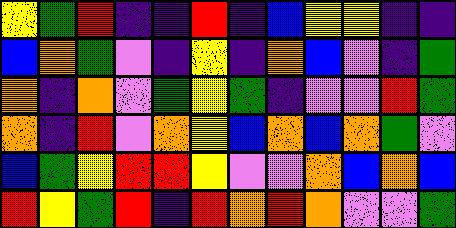[["yellow", "green", "red", "indigo", "indigo", "red", "indigo", "blue", "yellow", "yellow", "indigo", "indigo"], ["blue", "orange", "green", "violet", "indigo", "yellow", "indigo", "orange", "blue", "violet", "indigo", "green"], ["orange", "indigo", "orange", "violet", "green", "yellow", "green", "indigo", "violet", "violet", "red", "green"], ["orange", "indigo", "red", "violet", "orange", "yellow", "blue", "orange", "blue", "orange", "green", "violet"], ["blue", "green", "yellow", "red", "red", "yellow", "violet", "violet", "orange", "blue", "orange", "blue"], ["red", "yellow", "green", "red", "indigo", "red", "orange", "red", "orange", "violet", "violet", "green"]]